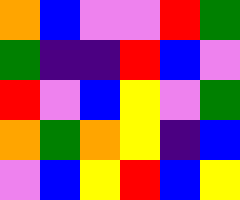[["orange", "blue", "violet", "violet", "red", "green"], ["green", "indigo", "indigo", "red", "blue", "violet"], ["red", "violet", "blue", "yellow", "violet", "green"], ["orange", "green", "orange", "yellow", "indigo", "blue"], ["violet", "blue", "yellow", "red", "blue", "yellow"]]